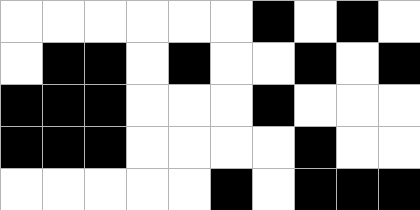[["white", "white", "white", "white", "white", "white", "black", "white", "black", "white"], ["white", "black", "black", "white", "black", "white", "white", "black", "white", "black"], ["black", "black", "black", "white", "white", "white", "black", "white", "white", "white"], ["black", "black", "black", "white", "white", "white", "white", "black", "white", "white"], ["white", "white", "white", "white", "white", "black", "white", "black", "black", "black"]]